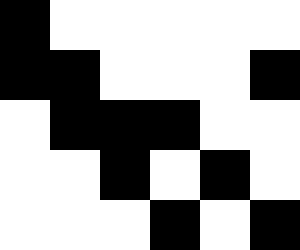[["black", "white", "white", "white", "white", "white"], ["black", "black", "white", "white", "white", "black"], ["white", "black", "black", "black", "white", "white"], ["white", "white", "black", "white", "black", "white"], ["white", "white", "white", "black", "white", "black"]]